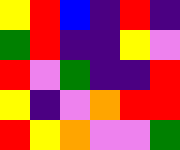[["yellow", "red", "blue", "indigo", "red", "indigo"], ["green", "red", "indigo", "indigo", "yellow", "violet"], ["red", "violet", "green", "indigo", "indigo", "red"], ["yellow", "indigo", "violet", "orange", "red", "red"], ["red", "yellow", "orange", "violet", "violet", "green"]]